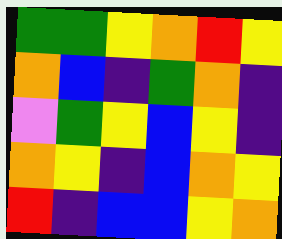[["green", "green", "yellow", "orange", "red", "yellow"], ["orange", "blue", "indigo", "green", "orange", "indigo"], ["violet", "green", "yellow", "blue", "yellow", "indigo"], ["orange", "yellow", "indigo", "blue", "orange", "yellow"], ["red", "indigo", "blue", "blue", "yellow", "orange"]]